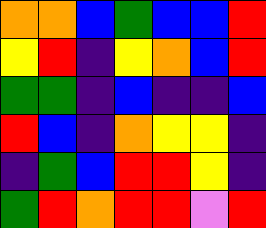[["orange", "orange", "blue", "green", "blue", "blue", "red"], ["yellow", "red", "indigo", "yellow", "orange", "blue", "red"], ["green", "green", "indigo", "blue", "indigo", "indigo", "blue"], ["red", "blue", "indigo", "orange", "yellow", "yellow", "indigo"], ["indigo", "green", "blue", "red", "red", "yellow", "indigo"], ["green", "red", "orange", "red", "red", "violet", "red"]]